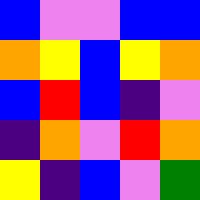[["blue", "violet", "violet", "blue", "blue"], ["orange", "yellow", "blue", "yellow", "orange"], ["blue", "red", "blue", "indigo", "violet"], ["indigo", "orange", "violet", "red", "orange"], ["yellow", "indigo", "blue", "violet", "green"]]